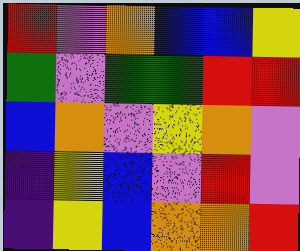[["red", "violet", "orange", "blue", "blue", "yellow"], ["green", "violet", "green", "green", "red", "red"], ["blue", "orange", "violet", "yellow", "orange", "violet"], ["indigo", "yellow", "blue", "violet", "red", "violet"], ["indigo", "yellow", "blue", "orange", "orange", "red"]]